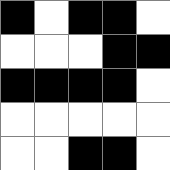[["black", "white", "black", "black", "white"], ["white", "white", "white", "black", "black"], ["black", "black", "black", "black", "white"], ["white", "white", "white", "white", "white"], ["white", "white", "black", "black", "white"]]